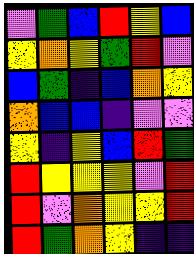[["violet", "green", "blue", "red", "yellow", "blue"], ["yellow", "orange", "yellow", "green", "red", "violet"], ["blue", "green", "indigo", "blue", "orange", "yellow"], ["orange", "blue", "blue", "indigo", "violet", "violet"], ["yellow", "indigo", "yellow", "blue", "red", "green"], ["red", "yellow", "yellow", "yellow", "violet", "red"], ["red", "violet", "orange", "yellow", "yellow", "red"], ["red", "green", "orange", "yellow", "indigo", "indigo"]]